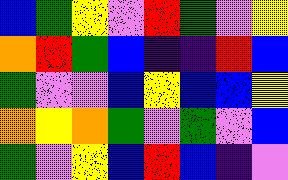[["blue", "green", "yellow", "violet", "red", "green", "violet", "yellow"], ["orange", "red", "green", "blue", "indigo", "indigo", "red", "blue"], ["green", "violet", "violet", "blue", "yellow", "blue", "blue", "yellow"], ["orange", "yellow", "orange", "green", "violet", "green", "violet", "blue"], ["green", "violet", "yellow", "blue", "red", "blue", "indigo", "violet"]]